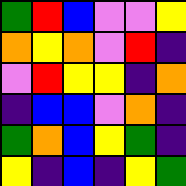[["green", "red", "blue", "violet", "violet", "yellow"], ["orange", "yellow", "orange", "violet", "red", "indigo"], ["violet", "red", "yellow", "yellow", "indigo", "orange"], ["indigo", "blue", "blue", "violet", "orange", "indigo"], ["green", "orange", "blue", "yellow", "green", "indigo"], ["yellow", "indigo", "blue", "indigo", "yellow", "green"]]